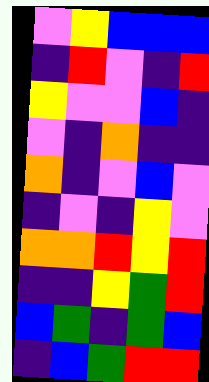[["violet", "yellow", "blue", "blue", "blue"], ["indigo", "red", "violet", "indigo", "red"], ["yellow", "violet", "violet", "blue", "indigo"], ["violet", "indigo", "orange", "indigo", "indigo"], ["orange", "indigo", "violet", "blue", "violet"], ["indigo", "violet", "indigo", "yellow", "violet"], ["orange", "orange", "red", "yellow", "red"], ["indigo", "indigo", "yellow", "green", "red"], ["blue", "green", "indigo", "green", "blue"], ["indigo", "blue", "green", "red", "red"]]